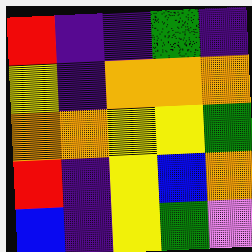[["red", "indigo", "indigo", "green", "indigo"], ["yellow", "indigo", "orange", "orange", "orange"], ["orange", "orange", "yellow", "yellow", "green"], ["red", "indigo", "yellow", "blue", "orange"], ["blue", "indigo", "yellow", "green", "violet"]]